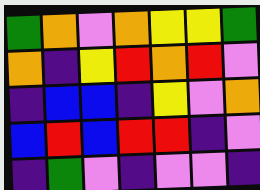[["green", "orange", "violet", "orange", "yellow", "yellow", "green"], ["orange", "indigo", "yellow", "red", "orange", "red", "violet"], ["indigo", "blue", "blue", "indigo", "yellow", "violet", "orange"], ["blue", "red", "blue", "red", "red", "indigo", "violet"], ["indigo", "green", "violet", "indigo", "violet", "violet", "indigo"]]